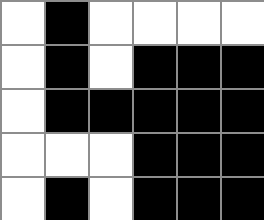[["white", "black", "white", "white", "white", "white"], ["white", "black", "white", "black", "black", "black"], ["white", "black", "black", "black", "black", "black"], ["white", "white", "white", "black", "black", "black"], ["white", "black", "white", "black", "black", "black"]]